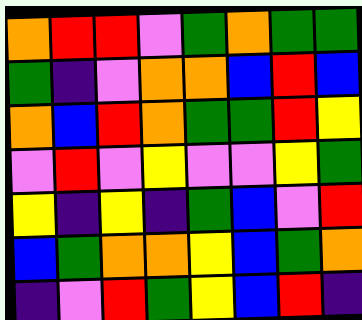[["orange", "red", "red", "violet", "green", "orange", "green", "green"], ["green", "indigo", "violet", "orange", "orange", "blue", "red", "blue"], ["orange", "blue", "red", "orange", "green", "green", "red", "yellow"], ["violet", "red", "violet", "yellow", "violet", "violet", "yellow", "green"], ["yellow", "indigo", "yellow", "indigo", "green", "blue", "violet", "red"], ["blue", "green", "orange", "orange", "yellow", "blue", "green", "orange"], ["indigo", "violet", "red", "green", "yellow", "blue", "red", "indigo"]]